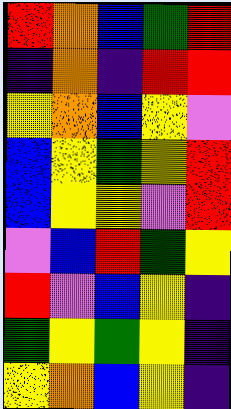[["red", "orange", "blue", "green", "red"], ["indigo", "orange", "indigo", "red", "red"], ["yellow", "orange", "blue", "yellow", "violet"], ["blue", "yellow", "green", "yellow", "red"], ["blue", "yellow", "yellow", "violet", "red"], ["violet", "blue", "red", "green", "yellow"], ["red", "violet", "blue", "yellow", "indigo"], ["green", "yellow", "green", "yellow", "indigo"], ["yellow", "orange", "blue", "yellow", "indigo"]]